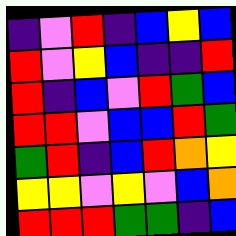[["indigo", "violet", "red", "indigo", "blue", "yellow", "blue"], ["red", "violet", "yellow", "blue", "indigo", "indigo", "red"], ["red", "indigo", "blue", "violet", "red", "green", "blue"], ["red", "red", "violet", "blue", "blue", "red", "green"], ["green", "red", "indigo", "blue", "red", "orange", "yellow"], ["yellow", "yellow", "violet", "yellow", "violet", "blue", "orange"], ["red", "red", "red", "green", "green", "indigo", "blue"]]